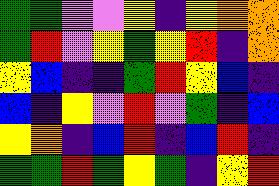[["green", "green", "violet", "violet", "yellow", "indigo", "yellow", "orange", "orange"], ["green", "red", "violet", "yellow", "green", "yellow", "red", "indigo", "orange"], ["yellow", "blue", "indigo", "indigo", "green", "red", "yellow", "blue", "indigo"], ["blue", "indigo", "yellow", "violet", "red", "violet", "green", "indigo", "blue"], ["yellow", "orange", "indigo", "blue", "red", "indigo", "blue", "red", "indigo"], ["green", "green", "red", "green", "yellow", "green", "indigo", "yellow", "red"]]